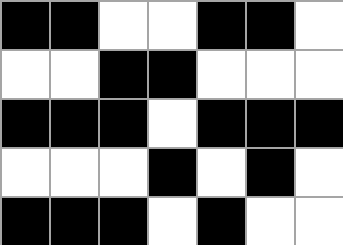[["black", "black", "white", "white", "black", "black", "white"], ["white", "white", "black", "black", "white", "white", "white"], ["black", "black", "black", "white", "black", "black", "black"], ["white", "white", "white", "black", "white", "black", "white"], ["black", "black", "black", "white", "black", "white", "white"]]